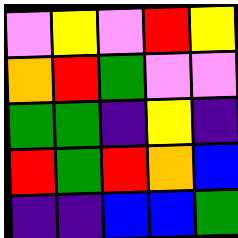[["violet", "yellow", "violet", "red", "yellow"], ["orange", "red", "green", "violet", "violet"], ["green", "green", "indigo", "yellow", "indigo"], ["red", "green", "red", "orange", "blue"], ["indigo", "indigo", "blue", "blue", "green"]]